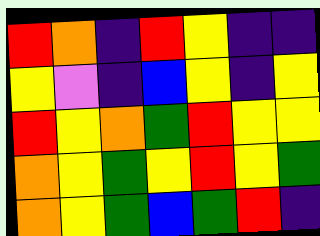[["red", "orange", "indigo", "red", "yellow", "indigo", "indigo"], ["yellow", "violet", "indigo", "blue", "yellow", "indigo", "yellow"], ["red", "yellow", "orange", "green", "red", "yellow", "yellow"], ["orange", "yellow", "green", "yellow", "red", "yellow", "green"], ["orange", "yellow", "green", "blue", "green", "red", "indigo"]]